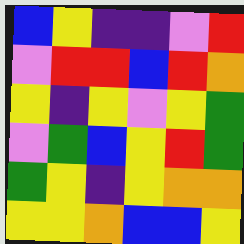[["blue", "yellow", "indigo", "indigo", "violet", "red"], ["violet", "red", "red", "blue", "red", "orange"], ["yellow", "indigo", "yellow", "violet", "yellow", "green"], ["violet", "green", "blue", "yellow", "red", "green"], ["green", "yellow", "indigo", "yellow", "orange", "orange"], ["yellow", "yellow", "orange", "blue", "blue", "yellow"]]